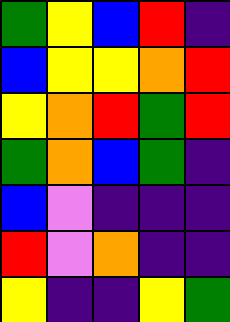[["green", "yellow", "blue", "red", "indigo"], ["blue", "yellow", "yellow", "orange", "red"], ["yellow", "orange", "red", "green", "red"], ["green", "orange", "blue", "green", "indigo"], ["blue", "violet", "indigo", "indigo", "indigo"], ["red", "violet", "orange", "indigo", "indigo"], ["yellow", "indigo", "indigo", "yellow", "green"]]